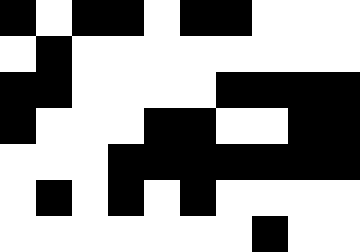[["black", "white", "black", "black", "white", "black", "black", "white", "white", "white"], ["white", "black", "white", "white", "white", "white", "white", "white", "white", "white"], ["black", "black", "white", "white", "white", "white", "black", "black", "black", "black"], ["black", "white", "white", "white", "black", "black", "white", "white", "black", "black"], ["white", "white", "white", "black", "black", "black", "black", "black", "black", "black"], ["white", "black", "white", "black", "white", "black", "white", "white", "white", "white"], ["white", "white", "white", "white", "white", "white", "white", "black", "white", "white"]]